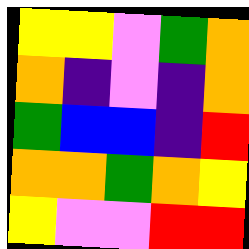[["yellow", "yellow", "violet", "green", "orange"], ["orange", "indigo", "violet", "indigo", "orange"], ["green", "blue", "blue", "indigo", "red"], ["orange", "orange", "green", "orange", "yellow"], ["yellow", "violet", "violet", "red", "red"]]